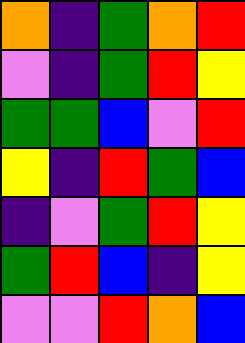[["orange", "indigo", "green", "orange", "red"], ["violet", "indigo", "green", "red", "yellow"], ["green", "green", "blue", "violet", "red"], ["yellow", "indigo", "red", "green", "blue"], ["indigo", "violet", "green", "red", "yellow"], ["green", "red", "blue", "indigo", "yellow"], ["violet", "violet", "red", "orange", "blue"]]